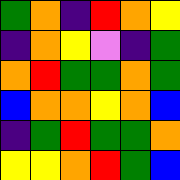[["green", "orange", "indigo", "red", "orange", "yellow"], ["indigo", "orange", "yellow", "violet", "indigo", "green"], ["orange", "red", "green", "green", "orange", "green"], ["blue", "orange", "orange", "yellow", "orange", "blue"], ["indigo", "green", "red", "green", "green", "orange"], ["yellow", "yellow", "orange", "red", "green", "blue"]]